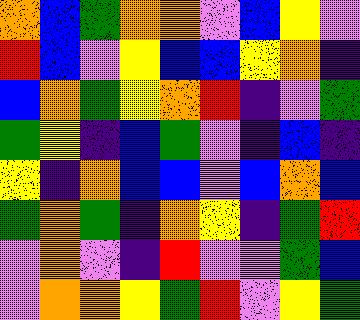[["orange", "blue", "green", "orange", "orange", "violet", "blue", "yellow", "violet"], ["red", "blue", "violet", "yellow", "blue", "blue", "yellow", "orange", "indigo"], ["blue", "orange", "green", "yellow", "orange", "red", "indigo", "violet", "green"], ["green", "yellow", "indigo", "blue", "green", "violet", "indigo", "blue", "indigo"], ["yellow", "indigo", "orange", "blue", "blue", "violet", "blue", "orange", "blue"], ["green", "orange", "green", "indigo", "orange", "yellow", "indigo", "green", "red"], ["violet", "orange", "violet", "indigo", "red", "violet", "violet", "green", "blue"], ["violet", "orange", "orange", "yellow", "green", "red", "violet", "yellow", "green"]]